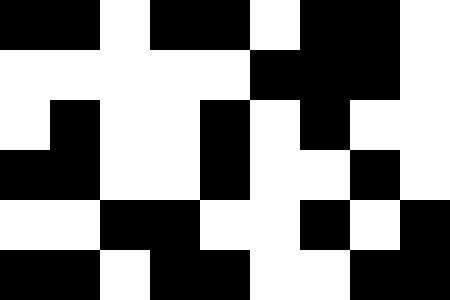[["black", "black", "white", "black", "black", "white", "black", "black", "white"], ["white", "white", "white", "white", "white", "black", "black", "black", "white"], ["white", "black", "white", "white", "black", "white", "black", "white", "white"], ["black", "black", "white", "white", "black", "white", "white", "black", "white"], ["white", "white", "black", "black", "white", "white", "black", "white", "black"], ["black", "black", "white", "black", "black", "white", "white", "black", "black"]]